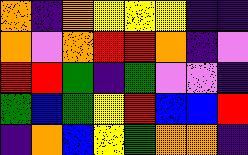[["orange", "indigo", "orange", "yellow", "yellow", "yellow", "indigo", "indigo"], ["orange", "violet", "orange", "red", "red", "orange", "indigo", "violet"], ["red", "red", "green", "indigo", "green", "violet", "violet", "indigo"], ["green", "blue", "green", "yellow", "red", "blue", "blue", "red"], ["indigo", "orange", "blue", "yellow", "green", "orange", "orange", "indigo"]]